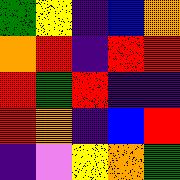[["green", "yellow", "indigo", "blue", "orange"], ["orange", "red", "indigo", "red", "red"], ["red", "green", "red", "indigo", "indigo"], ["red", "orange", "indigo", "blue", "red"], ["indigo", "violet", "yellow", "orange", "green"]]